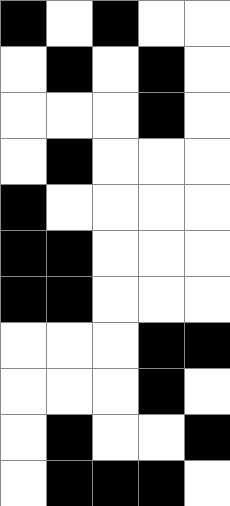[["black", "white", "black", "white", "white"], ["white", "black", "white", "black", "white"], ["white", "white", "white", "black", "white"], ["white", "black", "white", "white", "white"], ["black", "white", "white", "white", "white"], ["black", "black", "white", "white", "white"], ["black", "black", "white", "white", "white"], ["white", "white", "white", "black", "black"], ["white", "white", "white", "black", "white"], ["white", "black", "white", "white", "black"], ["white", "black", "black", "black", "white"]]